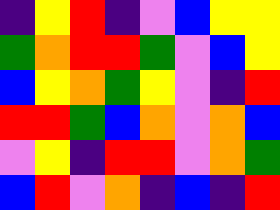[["indigo", "yellow", "red", "indigo", "violet", "blue", "yellow", "yellow"], ["green", "orange", "red", "red", "green", "violet", "blue", "yellow"], ["blue", "yellow", "orange", "green", "yellow", "violet", "indigo", "red"], ["red", "red", "green", "blue", "orange", "violet", "orange", "blue"], ["violet", "yellow", "indigo", "red", "red", "violet", "orange", "green"], ["blue", "red", "violet", "orange", "indigo", "blue", "indigo", "red"]]